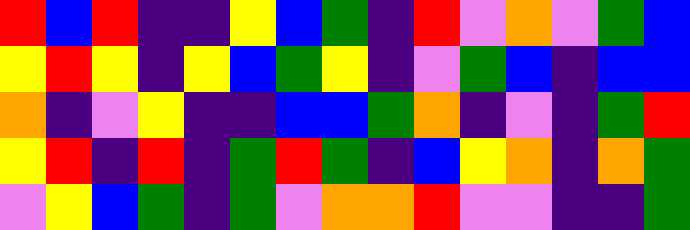[["red", "blue", "red", "indigo", "indigo", "yellow", "blue", "green", "indigo", "red", "violet", "orange", "violet", "green", "blue"], ["yellow", "red", "yellow", "indigo", "yellow", "blue", "green", "yellow", "indigo", "violet", "green", "blue", "indigo", "blue", "blue"], ["orange", "indigo", "violet", "yellow", "indigo", "indigo", "blue", "blue", "green", "orange", "indigo", "violet", "indigo", "green", "red"], ["yellow", "red", "indigo", "red", "indigo", "green", "red", "green", "indigo", "blue", "yellow", "orange", "indigo", "orange", "green"], ["violet", "yellow", "blue", "green", "indigo", "green", "violet", "orange", "orange", "red", "violet", "violet", "indigo", "indigo", "green"]]